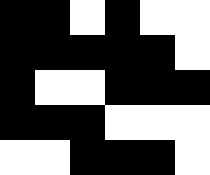[["black", "black", "white", "black", "white", "white"], ["black", "black", "black", "black", "black", "white"], ["black", "white", "white", "black", "black", "black"], ["black", "black", "black", "white", "white", "white"], ["white", "white", "black", "black", "black", "white"]]